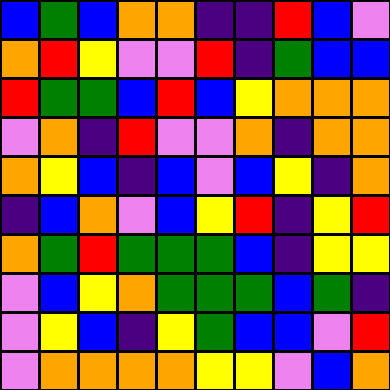[["blue", "green", "blue", "orange", "orange", "indigo", "indigo", "red", "blue", "violet"], ["orange", "red", "yellow", "violet", "violet", "red", "indigo", "green", "blue", "blue"], ["red", "green", "green", "blue", "red", "blue", "yellow", "orange", "orange", "orange"], ["violet", "orange", "indigo", "red", "violet", "violet", "orange", "indigo", "orange", "orange"], ["orange", "yellow", "blue", "indigo", "blue", "violet", "blue", "yellow", "indigo", "orange"], ["indigo", "blue", "orange", "violet", "blue", "yellow", "red", "indigo", "yellow", "red"], ["orange", "green", "red", "green", "green", "green", "blue", "indigo", "yellow", "yellow"], ["violet", "blue", "yellow", "orange", "green", "green", "green", "blue", "green", "indigo"], ["violet", "yellow", "blue", "indigo", "yellow", "green", "blue", "blue", "violet", "red"], ["violet", "orange", "orange", "orange", "orange", "yellow", "yellow", "violet", "blue", "orange"]]